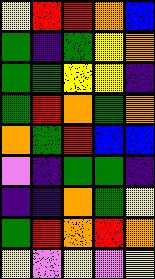[["yellow", "red", "red", "orange", "blue"], ["green", "indigo", "green", "yellow", "orange"], ["green", "green", "yellow", "yellow", "indigo"], ["green", "red", "orange", "green", "orange"], ["orange", "green", "red", "blue", "blue"], ["violet", "indigo", "green", "green", "indigo"], ["indigo", "indigo", "orange", "green", "yellow"], ["green", "red", "orange", "red", "orange"], ["yellow", "violet", "yellow", "violet", "yellow"]]